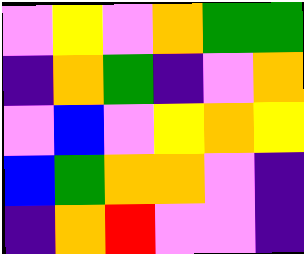[["violet", "yellow", "violet", "orange", "green", "green"], ["indigo", "orange", "green", "indigo", "violet", "orange"], ["violet", "blue", "violet", "yellow", "orange", "yellow"], ["blue", "green", "orange", "orange", "violet", "indigo"], ["indigo", "orange", "red", "violet", "violet", "indigo"]]